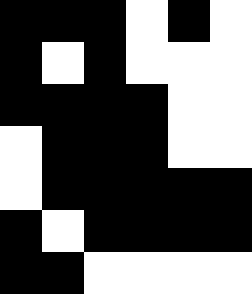[["black", "black", "black", "white", "black", "white"], ["black", "white", "black", "white", "white", "white"], ["black", "black", "black", "black", "white", "white"], ["white", "black", "black", "black", "white", "white"], ["white", "black", "black", "black", "black", "black"], ["black", "white", "black", "black", "black", "black"], ["black", "black", "white", "white", "white", "white"]]